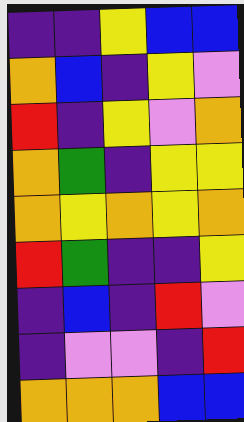[["indigo", "indigo", "yellow", "blue", "blue"], ["orange", "blue", "indigo", "yellow", "violet"], ["red", "indigo", "yellow", "violet", "orange"], ["orange", "green", "indigo", "yellow", "yellow"], ["orange", "yellow", "orange", "yellow", "orange"], ["red", "green", "indigo", "indigo", "yellow"], ["indigo", "blue", "indigo", "red", "violet"], ["indigo", "violet", "violet", "indigo", "red"], ["orange", "orange", "orange", "blue", "blue"]]